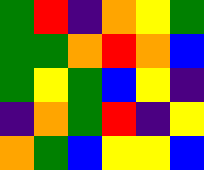[["green", "red", "indigo", "orange", "yellow", "green"], ["green", "green", "orange", "red", "orange", "blue"], ["green", "yellow", "green", "blue", "yellow", "indigo"], ["indigo", "orange", "green", "red", "indigo", "yellow"], ["orange", "green", "blue", "yellow", "yellow", "blue"]]